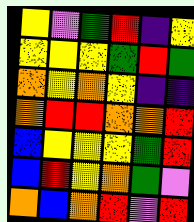[["yellow", "violet", "green", "red", "indigo", "yellow"], ["yellow", "yellow", "yellow", "green", "red", "green"], ["orange", "yellow", "orange", "yellow", "indigo", "indigo"], ["orange", "red", "red", "orange", "orange", "red"], ["blue", "yellow", "yellow", "yellow", "green", "red"], ["blue", "red", "yellow", "orange", "green", "violet"], ["orange", "blue", "orange", "red", "violet", "red"]]